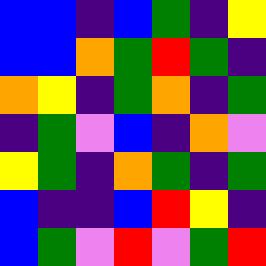[["blue", "blue", "indigo", "blue", "green", "indigo", "yellow"], ["blue", "blue", "orange", "green", "red", "green", "indigo"], ["orange", "yellow", "indigo", "green", "orange", "indigo", "green"], ["indigo", "green", "violet", "blue", "indigo", "orange", "violet"], ["yellow", "green", "indigo", "orange", "green", "indigo", "green"], ["blue", "indigo", "indigo", "blue", "red", "yellow", "indigo"], ["blue", "green", "violet", "red", "violet", "green", "red"]]